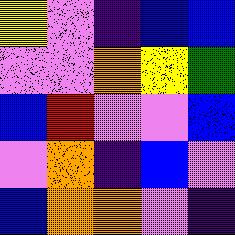[["yellow", "violet", "indigo", "blue", "blue"], ["violet", "violet", "orange", "yellow", "green"], ["blue", "red", "violet", "violet", "blue"], ["violet", "orange", "indigo", "blue", "violet"], ["blue", "orange", "orange", "violet", "indigo"]]